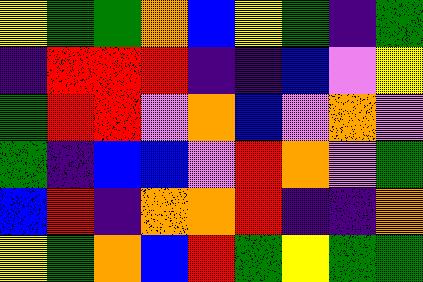[["yellow", "green", "green", "orange", "blue", "yellow", "green", "indigo", "green"], ["indigo", "red", "red", "red", "indigo", "indigo", "blue", "violet", "yellow"], ["green", "red", "red", "violet", "orange", "blue", "violet", "orange", "violet"], ["green", "indigo", "blue", "blue", "violet", "red", "orange", "violet", "green"], ["blue", "red", "indigo", "orange", "orange", "red", "indigo", "indigo", "orange"], ["yellow", "green", "orange", "blue", "red", "green", "yellow", "green", "green"]]